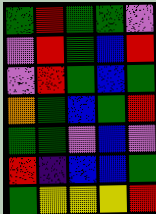[["green", "red", "green", "green", "violet"], ["violet", "red", "green", "blue", "red"], ["violet", "red", "green", "blue", "green"], ["orange", "green", "blue", "green", "red"], ["green", "green", "violet", "blue", "violet"], ["red", "indigo", "blue", "blue", "green"], ["green", "yellow", "yellow", "yellow", "red"]]